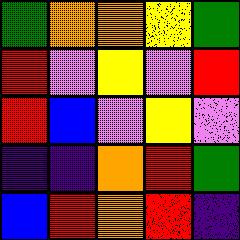[["green", "orange", "orange", "yellow", "green"], ["red", "violet", "yellow", "violet", "red"], ["red", "blue", "violet", "yellow", "violet"], ["indigo", "indigo", "orange", "red", "green"], ["blue", "red", "orange", "red", "indigo"]]